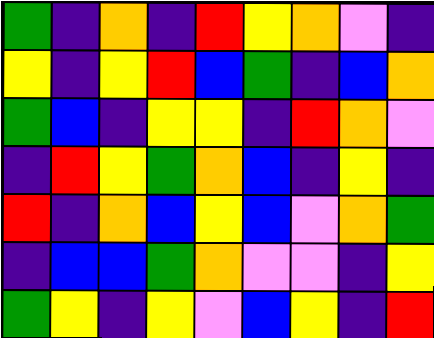[["green", "indigo", "orange", "indigo", "red", "yellow", "orange", "violet", "indigo"], ["yellow", "indigo", "yellow", "red", "blue", "green", "indigo", "blue", "orange"], ["green", "blue", "indigo", "yellow", "yellow", "indigo", "red", "orange", "violet"], ["indigo", "red", "yellow", "green", "orange", "blue", "indigo", "yellow", "indigo"], ["red", "indigo", "orange", "blue", "yellow", "blue", "violet", "orange", "green"], ["indigo", "blue", "blue", "green", "orange", "violet", "violet", "indigo", "yellow"], ["green", "yellow", "indigo", "yellow", "violet", "blue", "yellow", "indigo", "red"]]